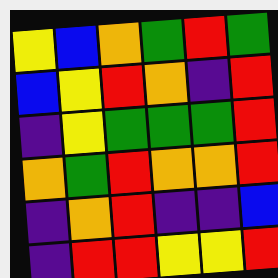[["yellow", "blue", "orange", "green", "red", "green"], ["blue", "yellow", "red", "orange", "indigo", "red"], ["indigo", "yellow", "green", "green", "green", "red"], ["orange", "green", "red", "orange", "orange", "red"], ["indigo", "orange", "red", "indigo", "indigo", "blue"], ["indigo", "red", "red", "yellow", "yellow", "red"]]